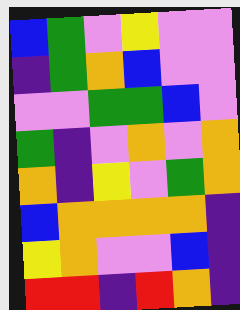[["blue", "green", "violet", "yellow", "violet", "violet"], ["indigo", "green", "orange", "blue", "violet", "violet"], ["violet", "violet", "green", "green", "blue", "violet"], ["green", "indigo", "violet", "orange", "violet", "orange"], ["orange", "indigo", "yellow", "violet", "green", "orange"], ["blue", "orange", "orange", "orange", "orange", "indigo"], ["yellow", "orange", "violet", "violet", "blue", "indigo"], ["red", "red", "indigo", "red", "orange", "indigo"]]